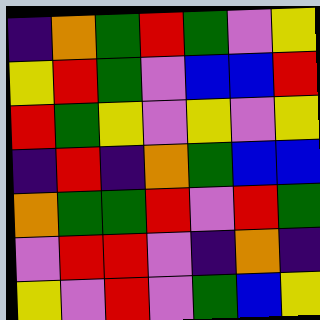[["indigo", "orange", "green", "red", "green", "violet", "yellow"], ["yellow", "red", "green", "violet", "blue", "blue", "red"], ["red", "green", "yellow", "violet", "yellow", "violet", "yellow"], ["indigo", "red", "indigo", "orange", "green", "blue", "blue"], ["orange", "green", "green", "red", "violet", "red", "green"], ["violet", "red", "red", "violet", "indigo", "orange", "indigo"], ["yellow", "violet", "red", "violet", "green", "blue", "yellow"]]